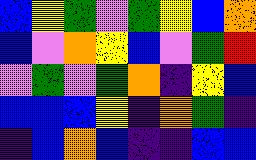[["blue", "yellow", "green", "violet", "green", "yellow", "blue", "orange"], ["blue", "violet", "orange", "yellow", "blue", "violet", "green", "red"], ["violet", "green", "violet", "green", "orange", "indigo", "yellow", "blue"], ["blue", "blue", "blue", "yellow", "indigo", "orange", "green", "indigo"], ["indigo", "blue", "orange", "blue", "indigo", "indigo", "blue", "blue"]]